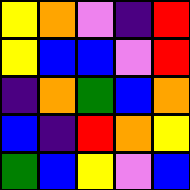[["yellow", "orange", "violet", "indigo", "red"], ["yellow", "blue", "blue", "violet", "red"], ["indigo", "orange", "green", "blue", "orange"], ["blue", "indigo", "red", "orange", "yellow"], ["green", "blue", "yellow", "violet", "blue"]]